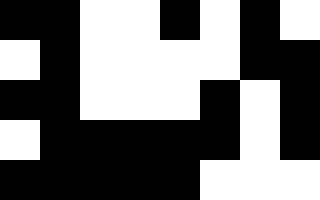[["black", "black", "white", "white", "black", "white", "black", "white"], ["white", "black", "white", "white", "white", "white", "black", "black"], ["black", "black", "white", "white", "white", "black", "white", "black"], ["white", "black", "black", "black", "black", "black", "white", "black"], ["black", "black", "black", "black", "black", "white", "white", "white"]]